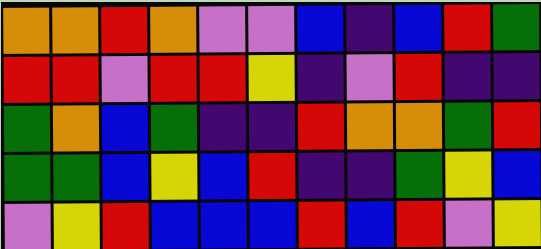[["orange", "orange", "red", "orange", "violet", "violet", "blue", "indigo", "blue", "red", "green"], ["red", "red", "violet", "red", "red", "yellow", "indigo", "violet", "red", "indigo", "indigo"], ["green", "orange", "blue", "green", "indigo", "indigo", "red", "orange", "orange", "green", "red"], ["green", "green", "blue", "yellow", "blue", "red", "indigo", "indigo", "green", "yellow", "blue"], ["violet", "yellow", "red", "blue", "blue", "blue", "red", "blue", "red", "violet", "yellow"]]